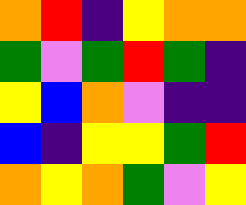[["orange", "red", "indigo", "yellow", "orange", "orange"], ["green", "violet", "green", "red", "green", "indigo"], ["yellow", "blue", "orange", "violet", "indigo", "indigo"], ["blue", "indigo", "yellow", "yellow", "green", "red"], ["orange", "yellow", "orange", "green", "violet", "yellow"]]